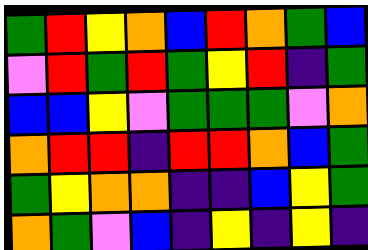[["green", "red", "yellow", "orange", "blue", "red", "orange", "green", "blue"], ["violet", "red", "green", "red", "green", "yellow", "red", "indigo", "green"], ["blue", "blue", "yellow", "violet", "green", "green", "green", "violet", "orange"], ["orange", "red", "red", "indigo", "red", "red", "orange", "blue", "green"], ["green", "yellow", "orange", "orange", "indigo", "indigo", "blue", "yellow", "green"], ["orange", "green", "violet", "blue", "indigo", "yellow", "indigo", "yellow", "indigo"]]